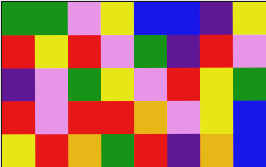[["green", "green", "violet", "yellow", "blue", "blue", "indigo", "yellow"], ["red", "yellow", "red", "violet", "green", "indigo", "red", "violet"], ["indigo", "violet", "green", "yellow", "violet", "red", "yellow", "green"], ["red", "violet", "red", "red", "orange", "violet", "yellow", "blue"], ["yellow", "red", "orange", "green", "red", "indigo", "orange", "blue"]]